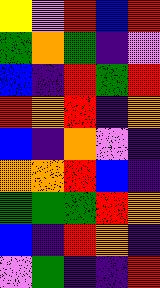[["yellow", "violet", "red", "blue", "red"], ["green", "orange", "green", "indigo", "violet"], ["blue", "indigo", "red", "green", "red"], ["red", "orange", "red", "indigo", "orange"], ["blue", "indigo", "orange", "violet", "indigo"], ["orange", "orange", "red", "blue", "indigo"], ["green", "green", "green", "red", "orange"], ["blue", "indigo", "red", "orange", "indigo"], ["violet", "green", "indigo", "indigo", "red"]]